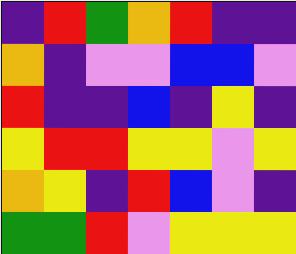[["indigo", "red", "green", "orange", "red", "indigo", "indigo"], ["orange", "indigo", "violet", "violet", "blue", "blue", "violet"], ["red", "indigo", "indigo", "blue", "indigo", "yellow", "indigo"], ["yellow", "red", "red", "yellow", "yellow", "violet", "yellow"], ["orange", "yellow", "indigo", "red", "blue", "violet", "indigo"], ["green", "green", "red", "violet", "yellow", "yellow", "yellow"]]